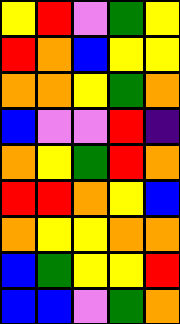[["yellow", "red", "violet", "green", "yellow"], ["red", "orange", "blue", "yellow", "yellow"], ["orange", "orange", "yellow", "green", "orange"], ["blue", "violet", "violet", "red", "indigo"], ["orange", "yellow", "green", "red", "orange"], ["red", "red", "orange", "yellow", "blue"], ["orange", "yellow", "yellow", "orange", "orange"], ["blue", "green", "yellow", "yellow", "red"], ["blue", "blue", "violet", "green", "orange"]]